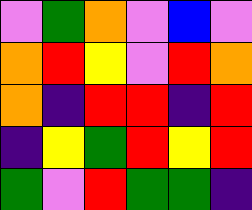[["violet", "green", "orange", "violet", "blue", "violet"], ["orange", "red", "yellow", "violet", "red", "orange"], ["orange", "indigo", "red", "red", "indigo", "red"], ["indigo", "yellow", "green", "red", "yellow", "red"], ["green", "violet", "red", "green", "green", "indigo"]]